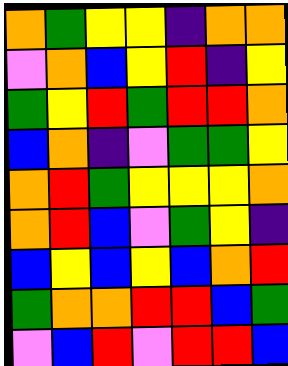[["orange", "green", "yellow", "yellow", "indigo", "orange", "orange"], ["violet", "orange", "blue", "yellow", "red", "indigo", "yellow"], ["green", "yellow", "red", "green", "red", "red", "orange"], ["blue", "orange", "indigo", "violet", "green", "green", "yellow"], ["orange", "red", "green", "yellow", "yellow", "yellow", "orange"], ["orange", "red", "blue", "violet", "green", "yellow", "indigo"], ["blue", "yellow", "blue", "yellow", "blue", "orange", "red"], ["green", "orange", "orange", "red", "red", "blue", "green"], ["violet", "blue", "red", "violet", "red", "red", "blue"]]